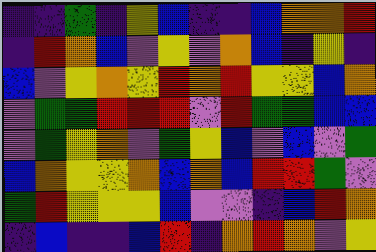[["indigo", "indigo", "green", "indigo", "yellow", "blue", "indigo", "indigo", "blue", "orange", "orange", "red"], ["indigo", "red", "orange", "blue", "violet", "yellow", "violet", "orange", "blue", "indigo", "yellow", "indigo"], ["blue", "violet", "yellow", "orange", "yellow", "red", "orange", "red", "yellow", "yellow", "blue", "orange"], ["violet", "green", "green", "red", "red", "red", "violet", "red", "green", "green", "blue", "blue"], ["violet", "green", "yellow", "orange", "violet", "green", "yellow", "blue", "violet", "blue", "violet", "green"], ["blue", "orange", "yellow", "yellow", "orange", "blue", "orange", "blue", "red", "red", "green", "violet"], ["green", "red", "yellow", "yellow", "yellow", "blue", "violet", "violet", "indigo", "blue", "red", "orange"], ["indigo", "blue", "indigo", "indigo", "blue", "red", "indigo", "orange", "red", "orange", "violet", "yellow"]]